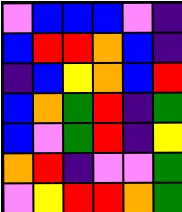[["violet", "blue", "blue", "blue", "violet", "indigo"], ["blue", "red", "red", "orange", "blue", "indigo"], ["indigo", "blue", "yellow", "orange", "blue", "red"], ["blue", "orange", "green", "red", "indigo", "green"], ["blue", "violet", "green", "red", "indigo", "yellow"], ["orange", "red", "indigo", "violet", "violet", "green"], ["violet", "yellow", "red", "red", "orange", "green"]]